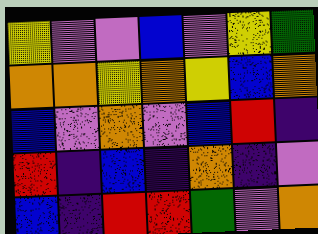[["yellow", "violet", "violet", "blue", "violet", "yellow", "green"], ["orange", "orange", "yellow", "orange", "yellow", "blue", "orange"], ["blue", "violet", "orange", "violet", "blue", "red", "indigo"], ["red", "indigo", "blue", "indigo", "orange", "indigo", "violet"], ["blue", "indigo", "red", "red", "green", "violet", "orange"]]